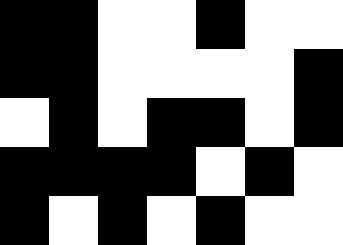[["black", "black", "white", "white", "black", "white", "white"], ["black", "black", "white", "white", "white", "white", "black"], ["white", "black", "white", "black", "black", "white", "black"], ["black", "black", "black", "black", "white", "black", "white"], ["black", "white", "black", "white", "black", "white", "white"]]